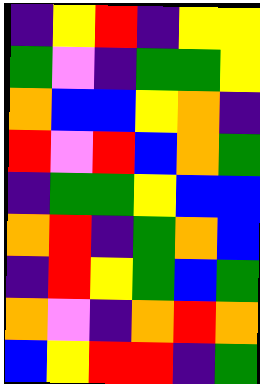[["indigo", "yellow", "red", "indigo", "yellow", "yellow"], ["green", "violet", "indigo", "green", "green", "yellow"], ["orange", "blue", "blue", "yellow", "orange", "indigo"], ["red", "violet", "red", "blue", "orange", "green"], ["indigo", "green", "green", "yellow", "blue", "blue"], ["orange", "red", "indigo", "green", "orange", "blue"], ["indigo", "red", "yellow", "green", "blue", "green"], ["orange", "violet", "indigo", "orange", "red", "orange"], ["blue", "yellow", "red", "red", "indigo", "green"]]